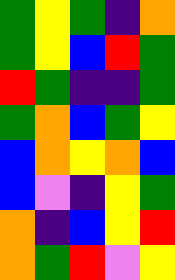[["green", "yellow", "green", "indigo", "orange"], ["green", "yellow", "blue", "red", "green"], ["red", "green", "indigo", "indigo", "green"], ["green", "orange", "blue", "green", "yellow"], ["blue", "orange", "yellow", "orange", "blue"], ["blue", "violet", "indigo", "yellow", "green"], ["orange", "indigo", "blue", "yellow", "red"], ["orange", "green", "red", "violet", "yellow"]]